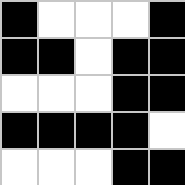[["black", "white", "white", "white", "black"], ["black", "black", "white", "black", "black"], ["white", "white", "white", "black", "black"], ["black", "black", "black", "black", "white"], ["white", "white", "white", "black", "black"]]